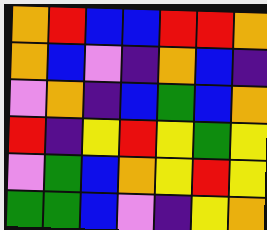[["orange", "red", "blue", "blue", "red", "red", "orange"], ["orange", "blue", "violet", "indigo", "orange", "blue", "indigo"], ["violet", "orange", "indigo", "blue", "green", "blue", "orange"], ["red", "indigo", "yellow", "red", "yellow", "green", "yellow"], ["violet", "green", "blue", "orange", "yellow", "red", "yellow"], ["green", "green", "blue", "violet", "indigo", "yellow", "orange"]]